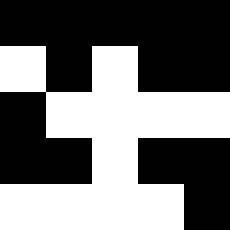[["black", "black", "black", "black", "black"], ["white", "black", "white", "black", "black"], ["black", "white", "white", "white", "white"], ["black", "black", "white", "black", "black"], ["white", "white", "white", "white", "black"]]